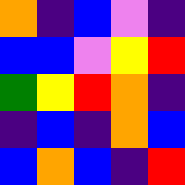[["orange", "indigo", "blue", "violet", "indigo"], ["blue", "blue", "violet", "yellow", "red"], ["green", "yellow", "red", "orange", "indigo"], ["indigo", "blue", "indigo", "orange", "blue"], ["blue", "orange", "blue", "indigo", "red"]]